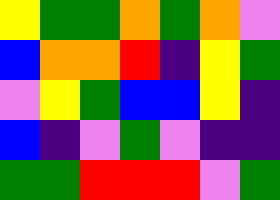[["yellow", "green", "green", "orange", "green", "orange", "violet"], ["blue", "orange", "orange", "red", "indigo", "yellow", "green"], ["violet", "yellow", "green", "blue", "blue", "yellow", "indigo"], ["blue", "indigo", "violet", "green", "violet", "indigo", "indigo"], ["green", "green", "red", "red", "red", "violet", "green"]]